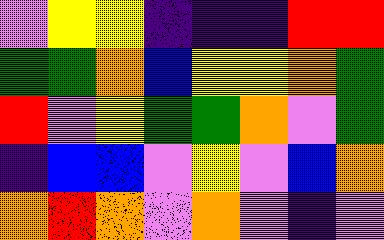[["violet", "yellow", "yellow", "indigo", "indigo", "indigo", "red", "red"], ["green", "green", "orange", "blue", "yellow", "yellow", "orange", "green"], ["red", "violet", "yellow", "green", "green", "orange", "violet", "green"], ["indigo", "blue", "blue", "violet", "yellow", "violet", "blue", "orange"], ["orange", "red", "orange", "violet", "orange", "violet", "indigo", "violet"]]